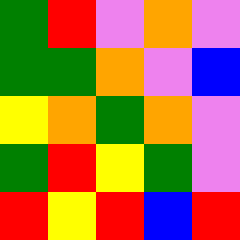[["green", "red", "violet", "orange", "violet"], ["green", "green", "orange", "violet", "blue"], ["yellow", "orange", "green", "orange", "violet"], ["green", "red", "yellow", "green", "violet"], ["red", "yellow", "red", "blue", "red"]]